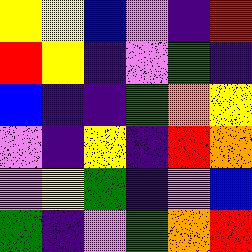[["yellow", "yellow", "blue", "violet", "indigo", "red"], ["red", "yellow", "indigo", "violet", "green", "indigo"], ["blue", "indigo", "indigo", "green", "orange", "yellow"], ["violet", "indigo", "yellow", "indigo", "red", "orange"], ["violet", "yellow", "green", "indigo", "violet", "blue"], ["green", "indigo", "violet", "green", "orange", "red"]]